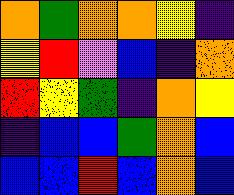[["orange", "green", "orange", "orange", "yellow", "indigo"], ["yellow", "red", "violet", "blue", "indigo", "orange"], ["red", "yellow", "green", "indigo", "orange", "yellow"], ["indigo", "blue", "blue", "green", "orange", "blue"], ["blue", "blue", "red", "blue", "orange", "blue"]]